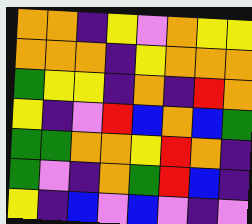[["orange", "orange", "indigo", "yellow", "violet", "orange", "yellow", "yellow"], ["orange", "orange", "orange", "indigo", "yellow", "orange", "orange", "orange"], ["green", "yellow", "yellow", "indigo", "orange", "indigo", "red", "orange"], ["yellow", "indigo", "violet", "red", "blue", "orange", "blue", "green"], ["green", "green", "orange", "orange", "yellow", "red", "orange", "indigo"], ["green", "violet", "indigo", "orange", "green", "red", "blue", "indigo"], ["yellow", "indigo", "blue", "violet", "blue", "violet", "indigo", "violet"]]